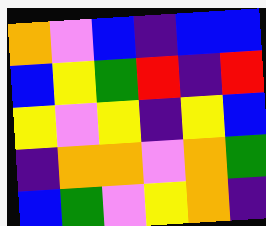[["orange", "violet", "blue", "indigo", "blue", "blue"], ["blue", "yellow", "green", "red", "indigo", "red"], ["yellow", "violet", "yellow", "indigo", "yellow", "blue"], ["indigo", "orange", "orange", "violet", "orange", "green"], ["blue", "green", "violet", "yellow", "orange", "indigo"]]